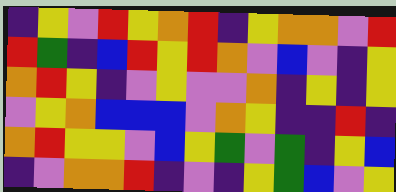[["indigo", "yellow", "violet", "red", "yellow", "orange", "red", "indigo", "yellow", "orange", "orange", "violet", "red"], ["red", "green", "indigo", "blue", "red", "yellow", "red", "orange", "violet", "blue", "violet", "indigo", "yellow"], ["orange", "red", "yellow", "indigo", "violet", "yellow", "violet", "violet", "orange", "indigo", "yellow", "indigo", "yellow"], ["violet", "yellow", "orange", "blue", "blue", "blue", "violet", "orange", "yellow", "indigo", "indigo", "red", "indigo"], ["orange", "red", "yellow", "yellow", "violet", "blue", "yellow", "green", "violet", "green", "indigo", "yellow", "blue"], ["indigo", "violet", "orange", "orange", "red", "indigo", "violet", "indigo", "yellow", "green", "blue", "violet", "yellow"]]